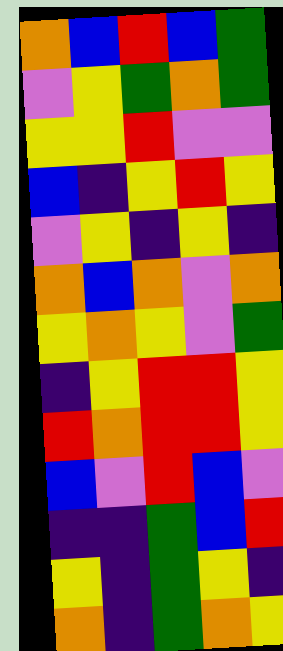[["orange", "blue", "red", "blue", "green"], ["violet", "yellow", "green", "orange", "green"], ["yellow", "yellow", "red", "violet", "violet"], ["blue", "indigo", "yellow", "red", "yellow"], ["violet", "yellow", "indigo", "yellow", "indigo"], ["orange", "blue", "orange", "violet", "orange"], ["yellow", "orange", "yellow", "violet", "green"], ["indigo", "yellow", "red", "red", "yellow"], ["red", "orange", "red", "red", "yellow"], ["blue", "violet", "red", "blue", "violet"], ["indigo", "indigo", "green", "blue", "red"], ["yellow", "indigo", "green", "yellow", "indigo"], ["orange", "indigo", "green", "orange", "yellow"]]